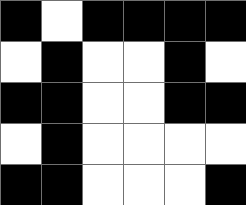[["black", "white", "black", "black", "black", "black"], ["white", "black", "white", "white", "black", "white"], ["black", "black", "white", "white", "black", "black"], ["white", "black", "white", "white", "white", "white"], ["black", "black", "white", "white", "white", "black"]]